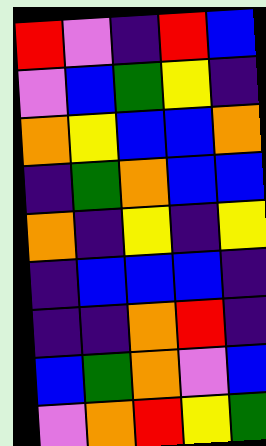[["red", "violet", "indigo", "red", "blue"], ["violet", "blue", "green", "yellow", "indigo"], ["orange", "yellow", "blue", "blue", "orange"], ["indigo", "green", "orange", "blue", "blue"], ["orange", "indigo", "yellow", "indigo", "yellow"], ["indigo", "blue", "blue", "blue", "indigo"], ["indigo", "indigo", "orange", "red", "indigo"], ["blue", "green", "orange", "violet", "blue"], ["violet", "orange", "red", "yellow", "green"]]